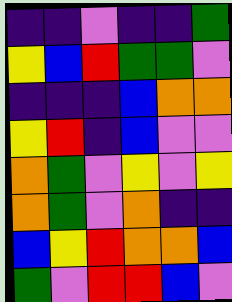[["indigo", "indigo", "violet", "indigo", "indigo", "green"], ["yellow", "blue", "red", "green", "green", "violet"], ["indigo", "indigo", "indigo", "blue", "orange", "orange"], ["yellow", "red", "indigo", "blue", "violet", "violet"], ["orange", "green", "violet", "yellow", "violet", "yellow"], ["orange", "green", "violet", "orange", "indigo", "indigo"], ["blue", "yellow", "red", "orange", "orange", "blue"], ["green", "violet", "red", "red", "blue", "violet"]]